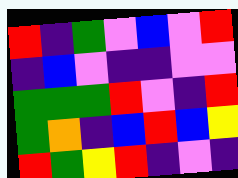[["red", "indigo", "green", "violet", "blue", "violet", "red"], ["indigo", "blue", "violet", "indigo", "indigo", "violet", "violet"], ["green", "green", "green", "red", "violet", "indigo", "red"], ["green", "orange", "indigo", "blue", "red", "blue", "yellow"], ["red", "green", "yellow", "red", "indigo", "violet", "indigo"]]